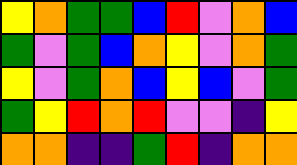[["yellow", "orange", "green", "green", "blue", "red", "violet", "orange", "blue"], ["green", "violet", "green", "blue", "orange", "yellow", "violet", "orange", "green"], ["yellow", "violet", "green", "orange", "blue", "yellow", "blue", "violet", "green"], ["green", "yellow", "red", "orange", "red", "violet", "violet", "indigo", "yellow"], ["orange", "orange", "indigo", "indigo", "green", "red", "indigo", "orange", "orange"]]